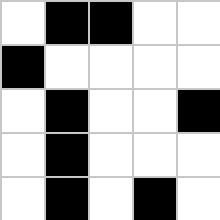[["white", "black", "black", "white", "white"], ["black", "white", "white", "white", "white"], ["white", "black", "white", "white", "black"], ["white", "black", "white", "white", "white"], ["white", "black", "white", "black", "white"]]